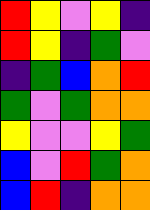[["red", "yellow", "violet", "yellow", "indigo"], ["red", "yellow", "indigo", "green", "violet"], ["indigo", "green", "blue", "orange", "red"], ["green", "violet", "green", "orange", "orange"], ["yellow", "violet", "violet", "yellow", "green"], ["blue", "violet", "red", "green", "orange"], ["blue", "red", "indigo", "orange", "orange"]]